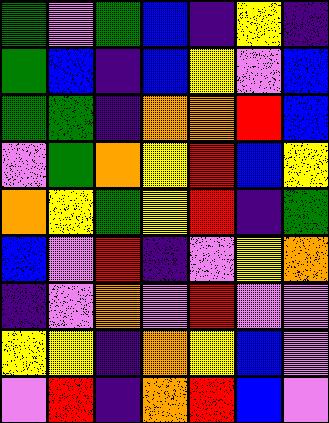[["green", "violet", "green", "blue", "indigo", "yellow", "indigo"], ["green", "blue", "indigo", "blue", "yellow", "violet", "blue"], ["green", "green", "indigo", "orange", "orange", "red", "blue"], ["violet", "green", "orange", "yellow", "red", "blue", "yellow"], ["orange", "yellow", "green", "yellow", "red", "indigo", "green"], ["blue", "violet", "red", "indigo", "violet", "yellow", "orange"], ["indigo", "violet", "orange", "violet", "red", "violet", "violet"], ["yellow", "yellow", "indigo", "orange", "yellow", "blue", "violet"], ["violet", "red", "indigo", "orange", "red", "blue", "violet"]]